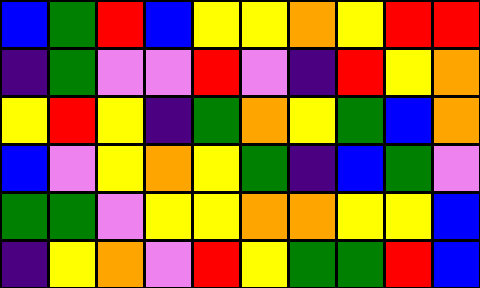[["blue", "green", "red", "blue", "yellow", "yellow", "orange", "yellow", "red", "red"], ["indigo", "green", "violet", "violet", "red", "violet", "indigo", "red", "yellow", "orange"], ["yellow", "red", "yellow", "indigo", "green", "orange", "yellow", "green", "blue", "orange"], ["blue", "violet", "yellow", "orange", "yellow", "green", "indigo", "blue", "green", "violet"], ["green", "green", "violet", "yellow", "yellow", "orange", "orange", "yellow", "yellow", "blue"], ["indigo", "yellow", "orange", "violet", "red", "yellow", "green", "green", "red", "blue"]]